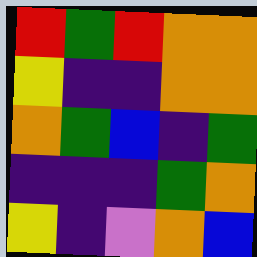[["red", "green", "red", "orange", "orange"], ["yellow", "indigo", "indigo", "orange", "orange"], ["orange", "green", "blue", "indigo", "green"], ["indigo", "indigo", "indigo", "green", "orange"], ["yellow", "indigo", "violet", "orange", "blue"]]